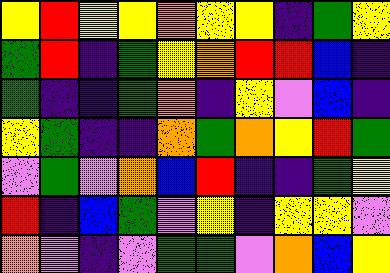[["yellow", "red", "yellow", "yellow", "orange", "yellow", "yellow", "indigo", "green", "yellow"], ["green", "red", "indigo", "green", "yellow", "orange", "red", "red", "blue", "indigo"], ["green", "indigo", "indigo", "green", "orange", "indigo", "yellow", "violet", "blue", "indigo"], ["yellow", "green", "indigo", "indigo", "orange", "green", "orange", "yellow", "red", "green"], ["violet", "green", "violet", "orange", "blue", "red", "indigo", "indigo", "green", "yellow"], ["red", "indigo", "blue", "green", "violet", "yellow", "indigo", "yellow", "yellow", "violet"], ["orange", "violet", "indigo", "violet", "green", "green", "violet", "orange", "blue", "yellow"]]